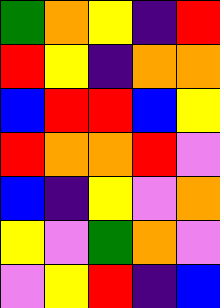[["green", "orange", "yellow", "indigo", "red"], ["red", "yellow", "indigo", "orange", "orange"], ["blue", "red", "red", "blue", "yellow"], ["red", "orange", "orange", "red", "violet"], ["blue", "indigo", "yellow", "violet", "orange"], ["yellow", "violet", "green", "orange", "violet"], ["violet", "yellow", "red", "indigo", "blue"]]